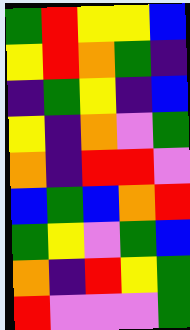[["green", "red", "yellow", "yellow", "blue"], ["yellow", "red", "orange", "green", "indigo"], ["indigo", "green", "yellow", "indigo", "blue"], ["yellow", "indigo", "orange", "violet", "green"], ["orange", "indigo", "red", "red", "violet"], ["blue", "green", "blue", "orange", "red"], ["green", "yellow", "violet", "green", "blue"], ["orange", "indigo", "red", "yellow", "green"], ["red", "violet", "violet", "violet", "green"]]